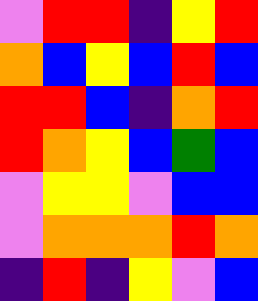[["violet", "red", "red", "indigo", "yellow", "red"], ["orange", "blue", "yellow", "blue", "red", "blue"], ["red", "red", "blue", "indigo", "orange", "red"], ["red", "orange", "yellow", "blue", "green", "blue"], ["violet", "yellow", "yellow", "violet", "blue", "blue"], ["violet", "orange", "orange", "orange", "red", "orange"], ["indigo", "red", "indigo", "yellow", "violet", "blue"]]